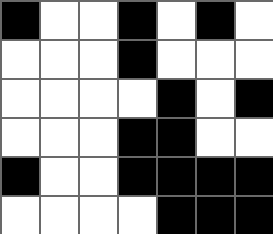[["black", "white", "white", "black", "white", "black", "white"], ["white", "white", "white", "black", "white", "white", "white"], ["white", "white", "white", "white", "black", "white", "black"], ["white", "white", "white", "black", "black", "white", "white"], ["black", "white", "white", "black", "black", "black", "black"], ["white", "white", "white", "white", "black", "black", "black"]]